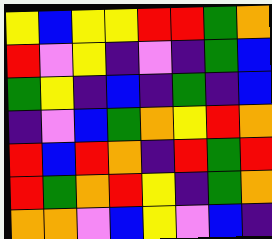[["yellow", "blue", "yellow", "yellow", "red", "red", "green", "orange"], ["red", "violet", "yellow", "indigo", "violet", "indigo", "green", "blue"], ["green", "yellow", "indigo", "blue", "indigo", "green", "indigo", "blue"], ["indigo", "violet", "blue", "green", "orange", "yellow", "red", "orange"], ["red", "blue", "red", "orange", "indigo", "red", "green", "red"], ["red", "green", "orange", "red", "yellow", "indigo", "green", "orange"], ["orange", "orange", "violet", "blue", "yellow", "violet", "blue", "indigo"]]